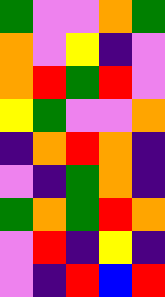[["green", "violet", "violet", "orange", "green"], ["orange", "violet", "yellow", "indigo", "violet"], ["orange", "red", "green", "red", "violet"], ["yellow", "green", "violet", "violet", "orange"], ["indigo", "orange", "red", "orange", "indigo"], ["violet", "indigo", "green", "orange", "indigo"], ["green", "orange", "green", "red", "orange"], ["violet", "red", "indigo", "yellow", "indigo"], ["violet", "indigo", "red", "blue", "red"]]